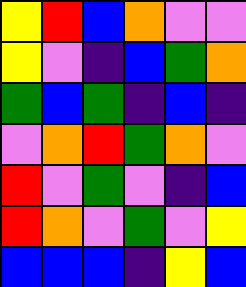[["yellow", "red", "blue", "orange", "violet", "violet"], ["yellow", "violet", "indigo", "blue", "green", "orange"], ["green", "blue", "green", "indigo", "blue", "indigo"], ["violet", "orange", "red", "green", "orange", "violet"], ["red", "violet", "green", "violet", "indigo", "blue"], ["red", "orange", "violet", "green", "violet", "yellow"], ["blue", "blue", "blue", "indigo", "yellow", "blue"]]